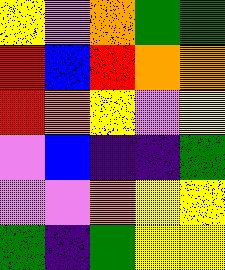[["yellow", "violet", "orange", "green", "green"], ["red", "blue", "red", "orange", "orange"], ["red", "orange", "yellow", "violet", "yellow"], ["violet", "blue", "indigo", "indigo", "green"], ["violet", "violet", "orange", "yellow", "yellow"], ["green", "indigo", "green", "yellow", "yellow"]]